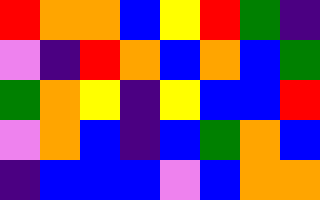[["red", "orange", "orange", "blue", "yellow", "red", "green", "indigo"], ["violet", "indigo", "red", "orange", "blue", "orange", "blue", "green"], ["green", "orange", "yellow", "indigo", "yellow", "blue", "blue", "red"], ["violet", "orange", "blue", "indigo", "blue", "green", "orange", "blue"], ["indigo", "blue", "blue", "blue", "violet", "blue", "orange", "orange"]]